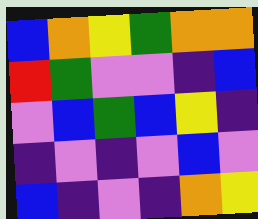[["blue", "orange", "yellow", "green", "orange", "orange"], ["red", "green", "violet", "violet", "indigo", "blue"], ["violet", "blue", "green", "blue", "yellow", "indigo"], ["indigo", "violet", "indigo", "violet", "blue", "violet"], ["blue", "indigo", "violet", "indigo", "orange", "yellow"]]